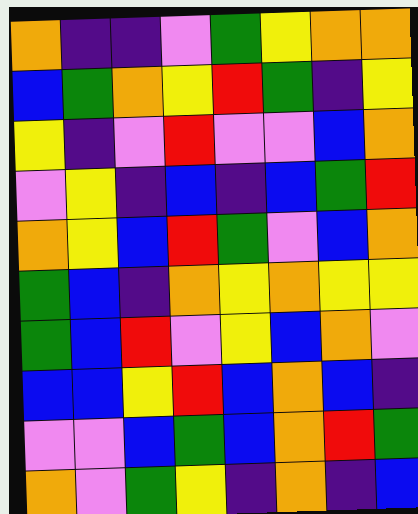[["orange", "indigo", "indigo", "violet", "green", "yellow", "orange", "orange"], ["blue", "green", "orange", "yellow", "red", "green", "indigo", "yellow"], ["yellow", "indigo", "violet", "red", "violet", "violet", "blue", "orange"], ["violet", "yellow", "indigo", "blue", "indigo", "blue", "green", "red"], ["orange", "yellow", "blue", "red", "green", "violet", "blue", "orange"], ["green", "blue", "indigo", "orange", "yellow", "orange", "yellow", "yellow"], ["green", "blue", "red", "violet", "yellow", "blue", "orange", "violet"], ["blue", "blue", "yellow", "red", "blue", "orange", "blue", "indigo"], ["violet", "violet", "blue", "green", "blue", "orange", "red", "green"], ["orange", "violet", "green", "yellow", "indigo", "orange", "indigo", "blue"]]